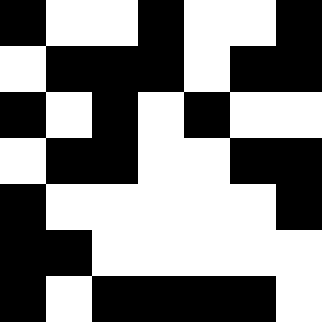[["black", "white", "white", "black", "white", "white", "black"], ["white", "black", "black", "black", "white", "black", "black"], ["black", "white", "black", "white", "black", "white", "white"], ["white", "black", "black", "white", "white", "black", "black"], ["black", "white", "white", "white", "white", "white", "black"], ["black", "black", "white", "white", "white", "white", "white"], ["black", "white", "black", "black", "black", "black", "white"]]